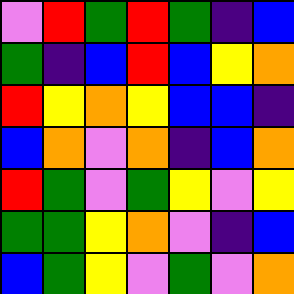[["violet", "red", "green", "red", "green", "indigo", "blue"], ["green", "indigo", "blue", "red", "blue", "yellow", "orange"], ["red", "yellow", "orange", "yellow", "blue", "blue", "indigo"], ["blue", "orange", "violet", "orange", "indigo", "blue", "orange"], ["red", "green", "violet", "green", "yellow", "violet", "yellow"], ["green", "green", "yellow", "orange", "violet", "indigo", "blue"], ["blue", "green", "yellow", "violet", "green", "violet", "orange"]]